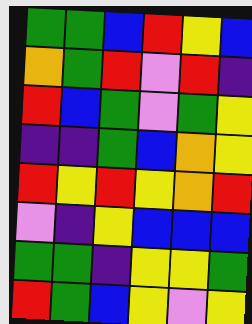[["green", "green", "blue", "red", "yellow", "blue"], ["orange", "green", "red", "violet", "red", "indigo"], ["red", "blue", "green", "violet", "green", "yellow"], ["indigo", "indigo", "green", "blue", "orange", "yellow"], ["red", "yellow", "red", "yellow", "orange", "red"], ["violet", "indigo", "yellow", "blue", "blue", "blue"], ["green", "green", "indigo", "yellow", "yellow", "green"], ["red", "green", "blue", "yellow", "violet", "yellow"]]